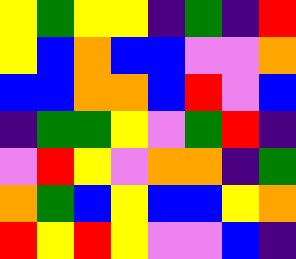[["yellow", "green", "yellow", "yellow", "indigo", "green", "indigo", "red"], ["yellow", "blue", "orange", "blue", "blue", "violet", "violet", "orange"], ["blue", "blue", "orange", "orange", "blue", "red", "violet", "blue"], ["indigo", "green", "green", "yellow", "violet", "green", "red", "indigo"], ["violet", "red", "yellow", "violet", "orange", "orange", "indigo", "green"], ["orange", "green", "blue", "yellow", "blue", "blue", "yellow", "orange"], ["red", "yellow", "red", "yellow", "violet", "violet", "blue", "indigo"]]